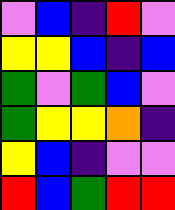[["violet", "blue", "indigo", "red", "violet"], ["yellow", "yellow", "blue", "indigo", "blue"], ["green", "violet", "green", "blue", "violet"], ["green", "yellow", "yellow", "orange", "indigo"], ["yellow", "blue", "indigo", "violet", "violet"], ["red", "blue", "green", "red", "red"]]